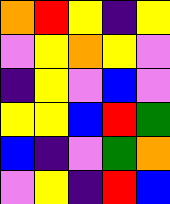[["orange", "red", "yellow", "indigo", "yellow"], ["violet", "yellow", "orange", "yellow", "violet"], ["indigo", "yellow", "violet", "blue", "violet"], ["yellow", "yellow", "blue", "red", "green"], ["blue", "indigo", "violet", "green", "orange"], ["violet", "yellow", "indigo", "red", "blue"]]